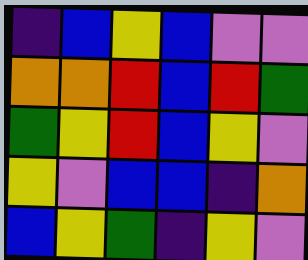[["indigo", "blue", "yellow", "blue", "violet", "violet"], ["orange", "orange", "red", "blue", "red", "green"], ["green", "yellow", "red", "blue", "yellow", "violet"], ["yellow", "violet", "blue", "blue", "indigo", "orange"], ["blue", "yellow", "green", "indigo", "yellow", "violet"]]